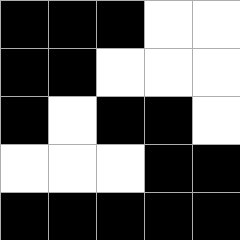[["black", "black", "black", "white", "white"], ["black", "black", "white", "white", "white"], ["black", "white", "black", "black", "white"], ["white", "white", "white", "black", "black"], ["black", "black", "black", "black", "black"]]